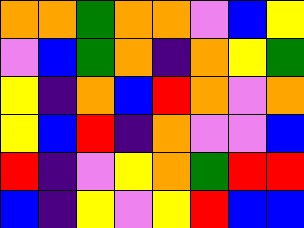[["orange", "orange", "green", "orange", "orange", "violet", "blue", "yellow"], ["violet", "blue", "green", "orange", "indigo", "orange", "yellow", "green"], ["yellow", "indigo", "orange", "blue", "red", "orange", "violet", "orange"], ["yellow", "blue", "red", "indigo", "orange", "violet", "violet", "blue"], ["red", "indigo", "violet", "yellow", "orange", "green", "red", "red"], ["blue", "indigo", "yellow", "violet", "yellow", "red", "blue", "blue"]]